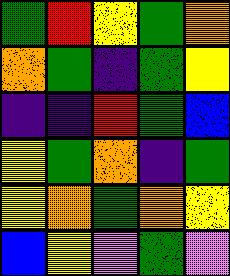[["green", "red", "yellow", "green", "orange"], ["orange", "green", "indigo", "green", "yellow"], ["indigo", "indigo", "red", "green", "blue"], ["yellow", "green", "orange", "indigo", "green"], ["yellow", "orange", "green", "orange", "yellow"], ["blue", "yellow", "violet", "green", "violet"]]